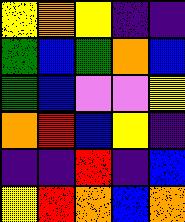[["yellow", "orange", "yellow", "indigo", "indigo"], ["green", "blue", "green", "orange", "blue"], ["green", "blue", "violet", "violet", "yellow"], ["orange", "red", "blue", "yellow", "indigo"], ["indigo", "indigo", "red", "indigo", "blue"], ["yellow", "red", "orange", "blue", "orange"]]